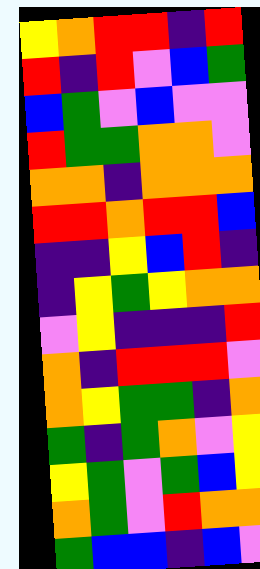[["yellow", "orange", "red", "red", "indigo", "red"], ["red", "indigo", "red", "violet", "blue", "green"], ["blue", "green", "violet", "blue", "violet", "violet"], ["red", "green", "green", "orange", "orange", "violet"], ["orange", "orange", "indigo", "orange", "orange", "orange"], ["red", "red", "orange", "red", "red", "blue"], ["indigo", "indigo", "yellow", "blue", "red", "indigo"], ["indigo", "yellow", "green", "yellow", "orange", "orange"], ["violet", "yellow", "indigo", "indigo", "indigo", "red"], ["orange", "indigo", "red", "red", "red", "violet"], ["orange", "yellow", "green", "green", "indigo", "orange"], ["green", "indigo", "green", "orange", "violet", "yellow"], ["yellow", "green", "violet", "green", "blue", "yellow"], ["orange", "green", "violet", "red", "orange", "orange"], ["green", "blue", "blue", "indigo", "blue", "violet"]]